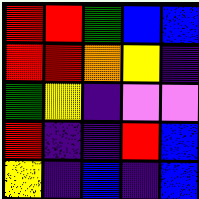[["red", "red", "green", "blue", "blue"], ["red", "red", "orange", "yellow", "indigo"], ["green", "yellow", "indigo", "violet", "violet"], ["red", "indigo", "indigo", "red", "blue"], ["yellow", "indigo", "blue", "indigo", "blue"]]